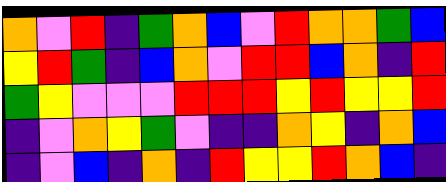[["orange", "violet", "red", "indigo", "green", "orange", "blue", "violet", "red", "orange", "orange", "green", "blue"], ["yellow", "red", "green", "indigo", "blue", "orange", "violet", "red", "red", "blue", "orange", "indigo", "red"], ["green", "yellow", "violet", "violet", "violet", "red", "red", "red", "yellow", "red", "yellow", "yellow", "red"], ["indigo", "violet", "orange", "yellow", "green", "violet", "indigo", "indigo", "orange", "yellow", "indigo", "orange", "blue"], ["indigo", "violet", "blue", "indigo", "orange", "indigo", "red", "yellow", "yellow", "red", "orange", "blue", "indigo"]]